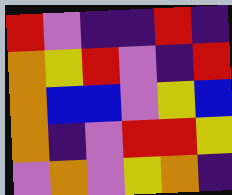[["red", "violet", "indigo", "indigo", "red", "indigo"], ["orange", "yellow", "red", "violet", "indigo", "red"], ["orange", "blue", "blue", "violet", "yellow", "blue"], ["orange", "indigo", "violet", "red", "red", "yellow"], ["violet", "orange", "violet", "yellow", "orange", "indigo"]]